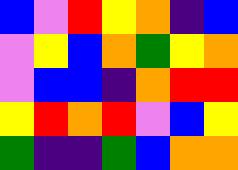[["blue", "violet", "red", "yellow", "orange", "indigo", "blue"], ["violet", "yellow", "blue", "orange", "green", "yellow", "orange"], ["violet", "blue", "blue", "indigo", "orange", "red", "red"], ["yellow", "red", "orange", "red", "violet", "blue", "yellow"], ["green", "indigo", "indigo", "green", "blue", "orange", "orange"]]